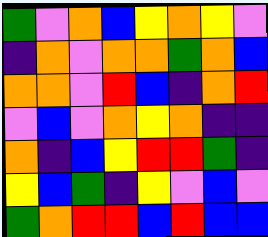[["green", "violet", "orange", "blue", "yellow", "orange", "yellow", "violet"], ["indigo", "orange", "violet", "orange", "orange", "green", "orange", "blue"], ["orange", "orange", "violet", "red", "blue", "indigo", "orange", "red"], ["violet", "blue", "violet", "orange", "yellow", "orange", "indigo", "indigo"], ["orange", "indigo", "blue", "yellow", "red", "red", "green", "indigo"], ["yellow", "blue", "green", "indigo", "yellow", "violet", "blue", "violet"], ["green", "orange", "red", "red", "blue", "red", "blue", "blue"]]